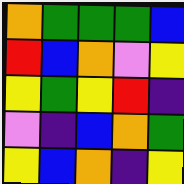[["orange", "green", "green", "green", "blue"], ["red", "blue", "orange", "violet", "yellow"], ["yellow", "green", "yellow", "red", "indigo"], ["violet", "indigo", "blue", "orange", "green"], ["yellow", "blue", "orange", "indigo", "yellow"]]